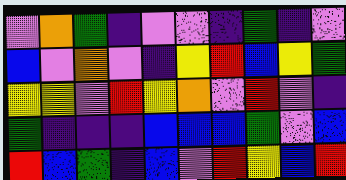[["violet", "orange", "green", "indigo", "violet", "violet", "indigo", "green", "indigo", "violet"], ["blue", "violet", "orange", "violet", "indigo", "yellow", "red", "blue", "yellow", "green"], ["yellow", "yellow", "violet", "red", "yellow", "orange", "violet", "red", "violet", "indigo"], ["green", "indigo", "indigo", "indigo", "blue", "blue", "blue", "green", "violet", "blue"], ["red", "blue", "green", "indigo", "blue", "violet", "red", "yellow", "blue", "red"]]